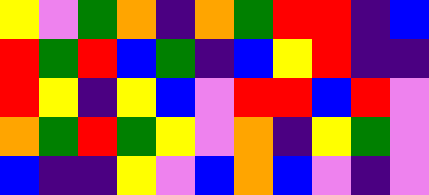[["yellow", "violet", "green", "orange", "indigo", "orange", "green", "red", "red", "indigo", "blue"], ["red", "green", "red", "blue", "green", "indigo", "blue", "yellow", "red", "indigo", "indigo"], ["red", "yellow", "indigo", "yellow", "blue", "violet", "red", "red", "blue", "red", "violet"], ["orange", "green", "red", "green", "yellow", "violet", "orange", "indigo", "yellow", "green", "violet"], ["blue", "indigo", "indigo", "yellow", "violet", "blue", "orange", "blue", "violet", "indigo", "violet"]]